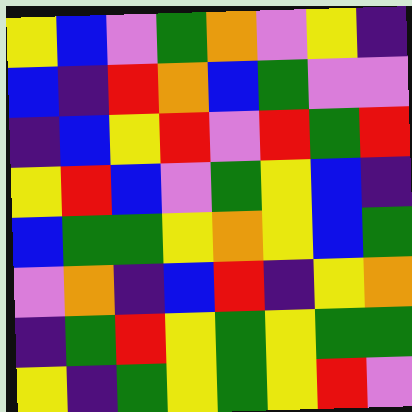[["yellow", "blue", "violet", "green", "orange", "violet", "yellow", "indigo"], ["blue", "indigo", "red", "orange", "blue", "green", "violet", "violet"], ["indigo", "blue", "yellow", "red", "violet", "red", "green", "red"], ["yellow", "red", "blue", "violet", "green", "yellow", "blue", "indigo"], ["blue", "green", "green", "yellow", "orange", "yellow", "blue", "green"], ["violet", "orange", "indigo", "blue", "red", "indigo", "yellow", "orange"], ["indigo", "green", "red", "yellow", "green", "yellow", "green", "green"], ["yellow", "indigo", "green", "yellow", "green", "yellow", "red", "violet"]]